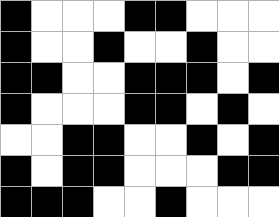[["black", "white", "white", "white", "black", "black", "white", "white", "white"], ["black", "white", "white", "black", "white", "white", "black", "white", "white"], ["black", "black", "white", "white", "black", "black", "black", "white", "black"], ["black", "white", "white", "white", "black", "black", "white", "black", "white"], ["white", "white", "black", "black", "white", "white", "black", "white", "black"], ["black", "white", "black", "black", "white", "white", "white", "black", "black"], ["black", "black", "black", "white", "white", "black", "white", "white", "white"]]